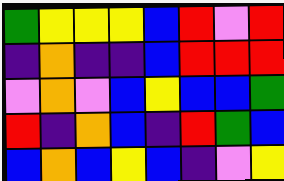[["green", "yellow", "yellow", "yellow", "blue", "red", "violet", "red"], ["indigo", "orange", "indigo", "indigo", "blue", "red", "red", "red"], ["violet", "orange", "violet", "blue", "yellow", "blue", "blue", "green"], ["red", "indigo", "orange", "blue", "indigo", "red", "green", "blue"], ["blue", "orange", "blue", "yellow", "blue", "indigo", "violet", "yellow"]]